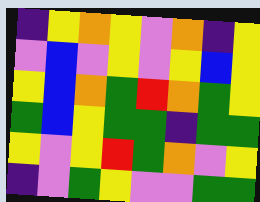[["indigo", "yellow", "orange", "yellow", "violet", "orange", "indigo", "yellow"], ["violet", "blue", "violet", "yellow", "violet", "yellow", "blue", "yellow"], ["yellow", "blue", "orange", "green", "red", "orange", "green", "yellow"], ["green", "blue", "yellow", "green", "green", "indigo", "green", "green"], ["yellow", "violet", "yellow", "red", "green", "orange", "violet", "yellow"], ["indigo", "violet", "green", "yellow", "violet", "violet", "green", "green"]]